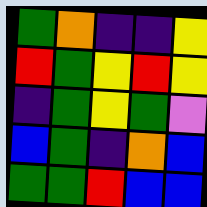[["green", "orange", "indigo", "indigo", "yellow"], ["red", "green", "yellow", "red", "yellow"], ["indigo", "green", "yellow", "green", "violet"], ["blue", "green", "indigo", "orange", "blue"], ["green", "green", "red", "blue", "blue"]]